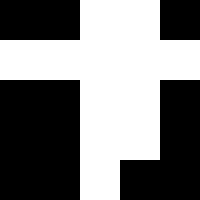[["black", "black", "white", "white", "black"], ["white", "white", "white", "white", "white"], ["black", "black", "white", "white", "black"], ["black", "black", "white", "white", "black"], ["black", "black", "white", "black", "black"]]